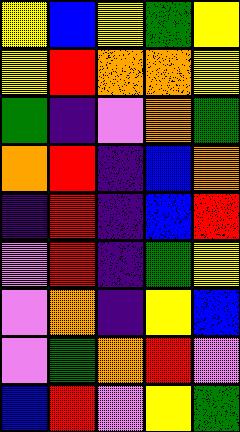[["yellow", "blue", "yellow", "green", "yellow"], ["yellow", "red", "orange", "orange", "yellow"], ["green", "indigo", "violet", "orange", "green"], ["orange", "red", "indigo", "blue", "orange"], ["indigo", "red", "indigo", "blue", "red"], ["violet", "red", "indigo", "green", "yellow"], ["violet", "orange", "indigo", "yellow", "blue"], ["violet", "green", "orange", "red", "violet"], ["blue", "red", "violet", "yellow", "green"]]